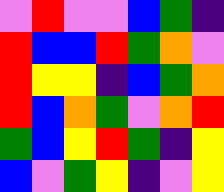[["violet", "red", "violet", "violet", "blue", "green", "indigo"], ["red", "blue", "blue", "red", "green", "orange", "violet"], ["red", "yellow", "yellow", "indigo", "blue", "green", "orange"], ["red", "blue", "orange", "green", "violet", "orange", "red"], ["green", "blue", "yellow", "red", "green", "indigo", "yellow"], ["blue", "violet", "green", "yellow", "indigo", "violet", "yellow"]]